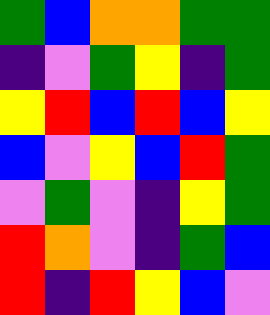[["green", "blue", "orange", "orange", "green", "green"], ["indigo", "violet", "green", "yellow", "indigo", "green"], ["yellow", "red", "blue", "red", "blue", "yellow"], ["blue", "violet", "yellow", "blue", "red", "green"], ["violet", "green", "violet", "indigo", "yellow", "green"], ["red", "orange", "violet", "indigo", "green", "blue"], ["red", "indigo", "red", "yellow", "blue", "violet"]]